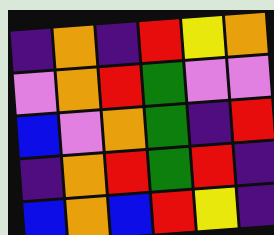[["indigo", "orange", "indigo", "red", "yellow", "orange"], ["violet", "orange", "red", "green", "violet", "violet"], ["blue", "violet", "orange", "green", "indigo", "red"], ["indigo", "orange", "red", "green", "red", "indigo"], ["blue", "orange", "blue", "red", "yellow", "indigo"]]